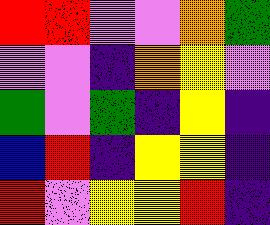[["red", "red", "violet", "violet", "orange", "green"], ["violet", "violet", "indigo", "orange", "yellow", "violet"], ["green", "violet", "green", "indigo", "yellow", "indigo"], ["blue", "red", "indigo", "yellow", "yellow", "indigo"], ["red", "violet", "yellow", "yellow", "red", "indigo"]]